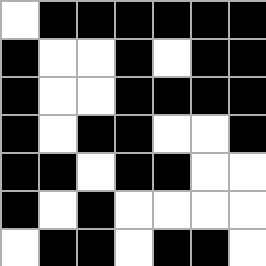[["white", "black", "black", "black", "black", "black", "black"], ["black", "white", "white", "black", "white", "black", "black"], ["black", "white", "white", "black", "black", "black", "black"], ["black", "white", "black", "black", "white", "white", "black"], ["black", "black", "white", "black", "black", "white", "white"], ["black", "white", "black", "white", "white", "white", "white"], ["white", "black", "black", "white", "black", "black", "white"]]